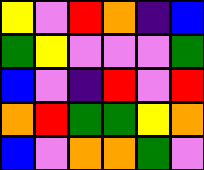[["yellow", "violet", "red", "orange", "indigo", "blue"], ["green", "yellow", "violet", "violet", "violet", "green"], ["blue", "violet", "indigo", "red", "violet", "red"], ["orange", "red", "green", "green", "yellow", "orange"], ["blue", "violet", "orange", "orange", "green", "violet"]]